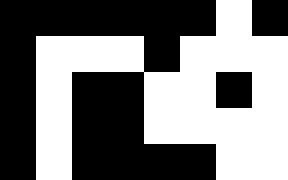[["black", "black", "black", "black", "black", "black", "white", "black"], ["black", "white", "white", "white", "black", "white", "white", "white"], ["black", "white", "black", "black", "white", "white", "black", "white"], ["black", "white", "black", "black", "white", "white", "white", "white"], ["black", "white", "black", "black", "black", "black", "white", "white"]]